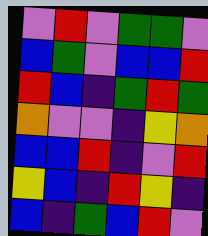[["violet", "red", "violet", "green", "green", "violet"], ["blue", "green", "violet", "blue", "blue", "red"], ["red", "blue", "indigo", "green", "red", "green"], ["orange", "violet", "violet", "indigo", "yellow", "orange"], ["blue", "blue", "red", "indigo", "violet", "red"], ["yellow", "blue", "indigo", "red", "yellow", "indigo"], ["blue", "indigo", "green", "blue", "red", "violet"]]